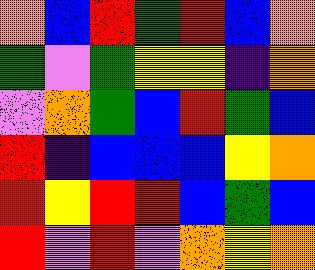[["orange", "blue", "red", "green", "red", "blue", "orange"], ["green", "violet", "green", "yellow", "yellow", "indigo", "orange"], ["violet", "orange", "green", "blue", "red", "green", "blue"], ["red", "indigo", "blue", "blue", "blue", "yellow", "orange"], ["red", "yellow", "red", "red", "blue", "green", "blue"], ["red", "violet", "red", "violet", "orange", "yellow", "orange"]]